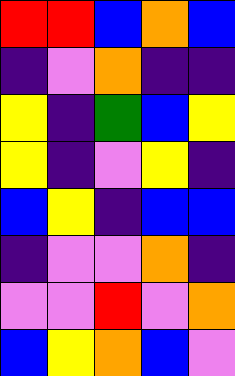[["red", "red", "blue", "orange", "blue"], ["indigo", "violet", "orange", "indigo", "indigo"], ["yellow", "indigo", "green", "blue", "yellow"], ["yellow", "indigo", "violet", "yellow", "indigo"], ["blue", "yellow", "indigo", "blue", "blue"], ["indigo", "violet", "violet", "orange", "indigo"], ["violet", "violet", "red", "violet", "orange"], ["blue", "yellow", "orange", "blue", "violet"]]